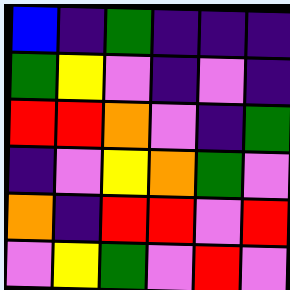[["blue", "indigo", "green", "indigo", "indigo", "indigo"], ["green", "yellow", "violet", "indigo", "violet", "indigo"], ["red", "red", "orange", "violet", "indigo", "green"], ["indigo", "violet", "yellow", "orange", "green", "violet"], ["orange", "indigo", "red", "red", "violet", "red"], ["violet", "yellow", "green", "violet", "red", "violet"]]